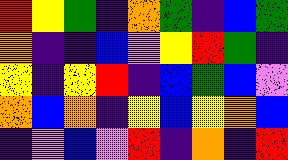[["red", "yellow", "green", "indigo", "orange", "green", "indigo", "blue", "green"], ["orange", "indigo", "indigo", "blue", "violet", "yellow", "red", "green", "indigo"], ["yellow", "indigo", "yellow", "red", "indigo", "blue", "green", "blue", "violet"], ["orange", "blue", "orange", "indigo", "yellow", "blue", "yellow", "orange", "blue"], ["indigo", "violet", "blue", "violet", "red", "indigo", "orange", "indigo", "red"]]